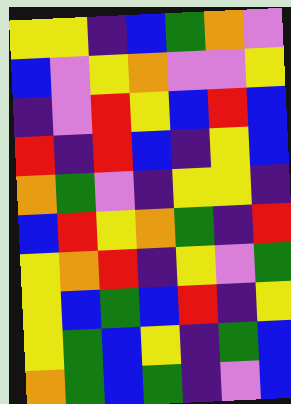[["yellow", "yellow", "indigo", "blue", "green", "orange", "violet"], ["blue", "violet", "yellow", "orange", "violet", "violet", "yellow"], ["indigo", "violet", "red", "yellow", "blue", "red", "blue"], ["red", "indigo", "red", "blue", "indigo", "yellow", "blue"], ["orange", "green", "violet", "indigo", "yellow", "yellow", "indigo"], ["blue", "red", "yellow", "orange", "green", "indigo", "red"], ["yellow", "orange", "red", "indigo", "yellow", "violet", "green"], ["yellow", "blue", "green", "blue", "red", "indigo", "yellow"], ["yellow", "green", "blue", "yellow", "indigo", "green", "blue"], ["orange", "green", "blue", "green", "indigo", "violet", "blue"]]